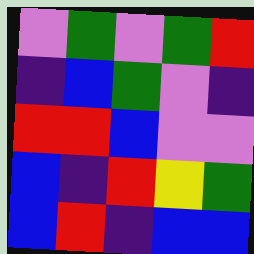[["violet", "green", "violet", "green", "red"], ["indigo", "blue", "green", "violet", "indigo"], ["red", "red", "blue", "violet", "violet"], ["blue", "indigo", "red", "yellow", "green"], ["blue", "red", "indigo", "blue", "blue"]]